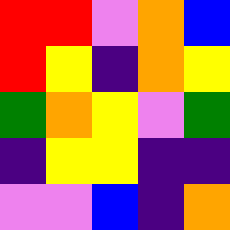[["red", "red", "violet", "orange", "blue"], ["red", "yellow", "indigo", "orange", "yellow"], ["green", "orange", "yellow", "violet", "green"], ["indigo", "yellow", "yellow", "indigo", "indigo"], ["violet", "violet", "blue", "indigo", "orange"]]